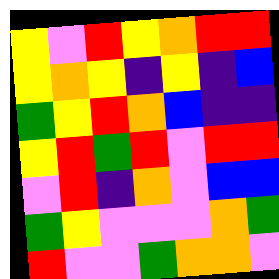[["yellow", "violet", "red", "yellow", "orange", "red", "red"], ["yellow", "orange", "yellow", "indigo", "yellow", "indigo", "blue"], ["green", "yellow", "red", "orange", "blue", "indigo", "indigo"], ["yellow", "red", "green", "red", "violet", "red", "red"], ["violet", "red", "indigo", "orange", "violet", "blue", "blue"], ["green", "yellow", "violet", "violet", "violet", "orange", "green"], ["red", "violet", "violet", "green", "orange", "orange", "violet"]]